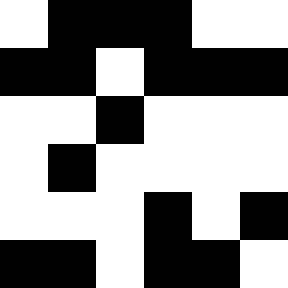[["white", "black", "black", "black", "white", "white"], ["black", "black", "white", "black", "black", "black"], ["white", "white", "black", "white", "white", "white"], ["white", "black", "white", "white", "white", "white"], ["white", "white", "white", "black", "white", "black"], ["black", "black", "white", "black", "black", "white"]]